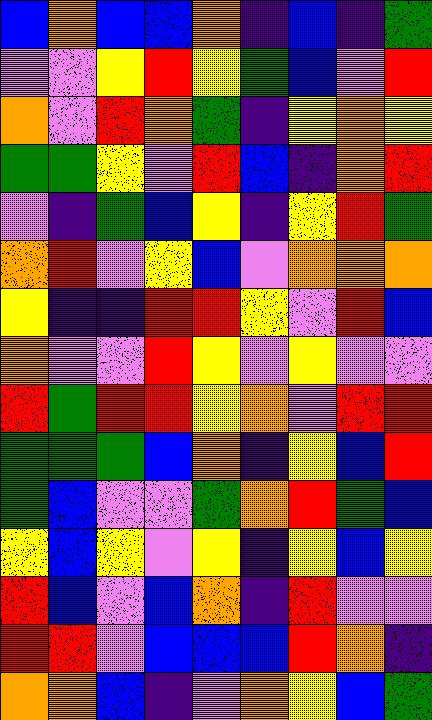[["blue", "orange", "blue", "blue", "orange", "indigo", "blue", "indigo", "green"], ["violet", "violet", "yellow", "red", "yellow", "green", "blue", "violet", "red"], ["orange", "violet", "red", "orange", "green", "indigo", "yellow", "orange", "yellow"], ["green", "green", "yellow", "violet", "red", "blue", "indigo", "orange", "red"], ["violet", "indigo", "green", "blue", "yellow", "indigo", "yellow", "red", "green"], ["orange", "red", "violet", "yellow", "blue", "violet", "orange", "orange", "orange"], ["yellow", "indigo", "indigo", "red", "red", "yellow", "violet", "red", "blue"], ["orange", "violet", "violet", "red", "yellow", "violet", "yellow", "violet", "violet"], ["red", "green", "red", "red", "yellow", "orange", "violet", "red", "red"], ["green", "green", "green", "blue", "orange", "indigo", "yellow", "blue", "red"], ["green", "blue", "violet", "violet", "green", "orange", "red", "green", "blue"], ["yellow", "blue", "yellow", "violet", "yellow", "indigo", "yellow", "blue", "yellow"], ["red", "blue", "violet", "blue", "orange", "indigo", "red", "violet", "violet"], ["red", "red", "violet", "blue", "blue", "blue", "red", "orange", "indigo"], ["orange", "orange", "blue", "indigo", "violet", "orange", "yellow", "blue", "green"]]